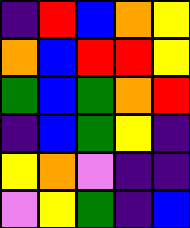[["indigo", "red", "blue", "orange", "yellow"], ["orange", "blue", "red", "red", "yellow"], ["green", "blue", "green", "orange", "red"], ["indigo", "blue", "green", "yellow", "indigo"], ["yellow", "orange", "violet", "indigo", "indigo"], ["violet", "yellow", "green", "indigo", "blue"]]